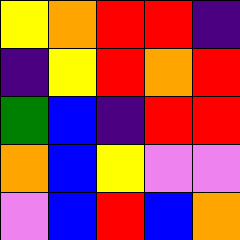[["yellow", "orange", "red", "red", "indigo"], ["indigo", "yellow", "red", "orange", "red"], ["green", "blue", "indigo", "red", "red"], ["orange", "blue", "yellow", "violet", "violet"], ["violet", "blue", "red", "blue", "orange"]]